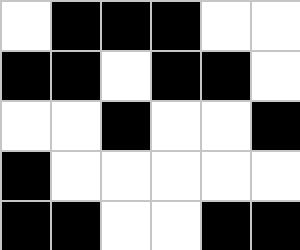[["white", "black", "black", "black", "white", "white"], ["black", "black", "white", "black", "black", "white"], ["white", "white", "black", "white", "white", "black"], ["black", "white", "white", "white", "white", "white"], ["black", "black", "white", "white", "black", "black"]]